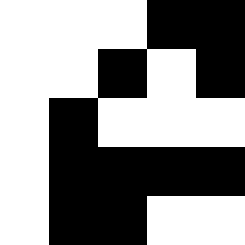[["white", "white", "white", "black", "black"], ["white", "white", "black", "white", "black"], ["white", "black", "white", "white", "white"], ["white", "black", "black", "black", "black"], ["white", "black", "black", "white", "white"]]